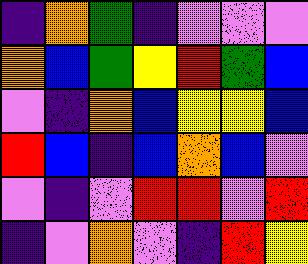[["indigo", "orange", "green", "indigo", "violet", "violet", "violet"], ["orange", "blue", "green", "yellow", "red", "green", "blue"], ["violet", "indigo", "orange", "blue", "yellow", "yellow", "blue"], ["red", "blue", "indigo", "blue", "orange", "blue", "violet"], ["violet", "indigo", "violet", "red", "red", "violet", "red"], ["indigo", "violet", "orange", "violet", "indigo", "red", "yellow"]]